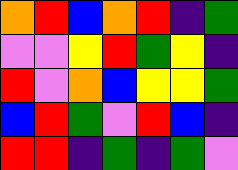[["orange", "red", "blue", "orange", "red", "indigo", "green"], ["violet", "violet", "yellow", "red", "green", "yellow", "indigo"], ["red", "violet", "orange", "blue", "yellow", "yellow", "green"], ["blue", "red", "green", "violet", "red", "blue", "indigo"], ["red", "red", "indigo", "green", "indigo", "green", "violet"]]